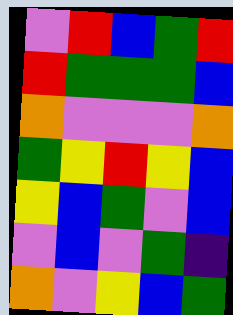[["violet", "red", "blue", "green", "red"], ["red", "green", "green", "green", "blue"], ["orange", "violet", "violet", "violet", "orange"], ["green", "yellow", "red", "yellow", "blue"], ["yellow", "blue", "green", "violet", "blue"], ["violet", "blue", "violet", "green", "indigo"], ["orange", "violet", "yellow", "blue", "green"]]